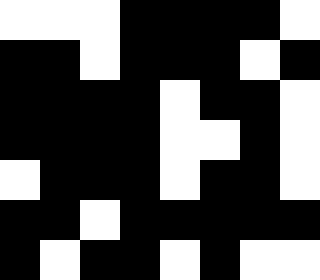[["white", "white", "white", "black", "black", "black", "black", "white"], ["black", "black", "white", "black", "black", "black", "white", "black"], ["black", "black", "black", "black", "white", "black", "black", "white"], ["black", "black", "black", "black", "white", "white", "black", "white"], ["white", "black", "black", "black", "white", "black", "black", "white"], ["black", "black", "white", "black", "black", "black", "black", "black"], ["black", "white", "black", "black", "white", "black", "white", "white"]]